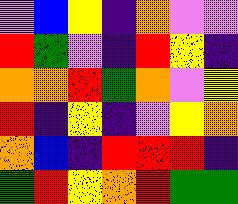[["violet", "blue", "yellow", "indigo", "orange", "violet", "violet"], ["red", "green", "violet", "indigo", "red", "yellow", "indigo"], ["orange", "orange", "red", "green", "orange", "violet", "yellow"], ["red", "indigo", "yellow", "indigo", "violet", "yellow", "orange"], ["orange", "blue", "indigo", "red", "red", "red", "indigo"], ["green", "red", "yellow", "orange", "red", "green", "green"]]